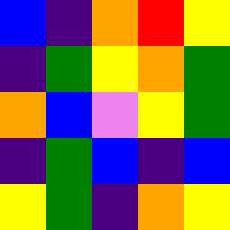[["blue", "indigo", "orange", "red", "yellow"], ["indigo", "green", "yellow", "orange", "green"], ["orange", "blue", "violet", "yellow", "green"], ["indigo", "green", "blue", "indigo", "blue"], ["yellow", "green", "indigo", "orange", "yellow"]]